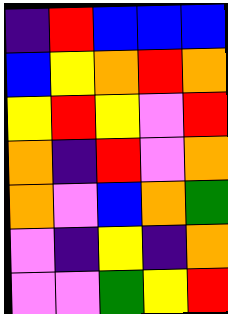[["indigo", "red", "blue", "blue", "blue"], ["blue", "yellow", "orange", "red", "orange"], ["yellow", "red", "yellow", "violet", "red"], ["orange", "indigo", "red", "violet", "orange"], ["orange", "violet", "blue", "orange", "green"], ["violet", "indigo", "yellow", "indigo", "orange"], ["violet", "violet", "green", "yellow", "red"]]